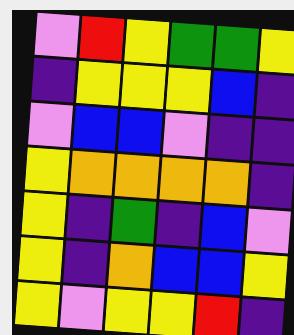[["violet", "red", "yellow", "green", "green", "yellow"], ["indigo", "yellow", "yellow", "yellow", "blue", "indigo"], ["violet", "blue", "blue", "violet", "indigo", "indigo"], ["yellow", "orange", "orange", "orange", "orange", "indigo"], ["yellow", "indigo", "green", "indigo", "blue", "violet"], ["yellow", "indigo", "orange", "blue", "blue", "yellow"], ["yellow", "violet", "yellow", "yellow", "red", "indigo"]]